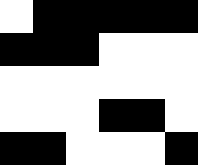[["white", "black", "black", "black", "black", "black"], ["black", "black", "black", "white", "white", "white"], ["white", "white", "white", "white", "white", "white"], ["white", "white", "white", "black", "black", "white"], ["black", "black", "white", "white", "white", "black"]]